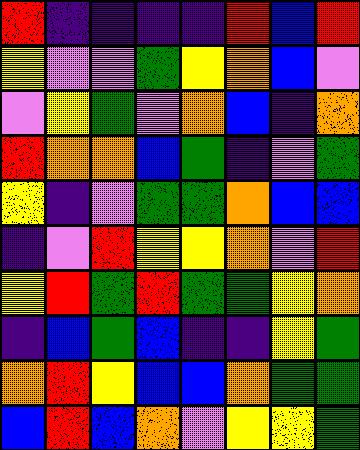[["red", "indigo", "indigo", "indigo", "indigo", "red", "blue", "red"], ["yellow", "violet", "violet", "green", "yellow", "orange", "blue", "violet"], ["violet", "yellow", "green", "violet", "orange", "blue", "indigo", "orange"], ["red", "orange", "orange", "blue", "green", "indigo", "violet", "green"], ["yellow", "indigo", "violet", "green", "green", "orange", "blue", "blue"], ["indigo", "violet", "red", "yellow", "yellow", "orange", "violet", "red"], ["yellow", "red", "green", "red", "green", "green", "yellow", "orange"], ["indigo", "blue", "green", "blue", "indigo", "indigo", "yellow", "green"], ["orange", "red", "yellow", "blue", "blue", "orange", "green", "green"], ["blue", "red", "blue", "orange", "violet", "yellow", "yellow", "green"]]